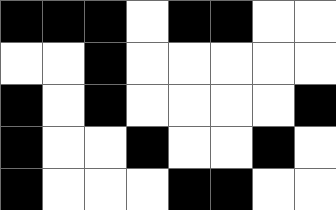[["black", "black", "black", "white", "black", "black", "white", "white"], ["white", "white", "black", "white", "white", "white", "white", "white"], ["black", "white", "black", "white", "white", "white", "white", "black"], ["black", "white", "white", "black", "white", "white", "black", "white"], ["black", "white", "white", "white", "black", "black", "white", "white"]]